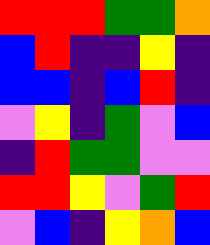[["red", "red", "red", "green", "green", "orange"], ["blue", "red", "indigo", "indigo", "yellow", "indigo"], ["blue", "blue", "indigo", "blue", "red", "indigo"], ["violet", "yellow", "indigo", "green", "violet", "blue"], ["indigo", "red", "green", "green", "violet", "violet"], ["red", "red", "yellow", "violet", "green", "red"], ["violet", "blue", "indigo", "yellow", "orange", "blue"]]